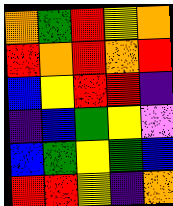[["orange", "green", "red", "yellow", "orange"], ["red", "orange", "red", "orange", "red"], ["blue", "yellow", "red", "red", "indigo"], ["indigo", "blue", "green", "yellow", "violet"], ["blue", "green", "yellow", "green", "blue"], ["red", "red", "yellow", "indigo", "orange"]]